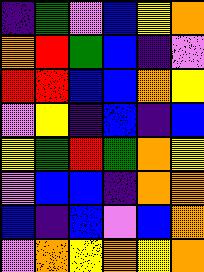[["indigo", "green", "violet", "blue", "yellow", "orange"], ["orange", "red", "green", "blue", "indigo", "violet"], ["red", "red", "blue", "blue", "orange", "yellow"], ["violet", "yellow", "indigo", "blue", "indigo", "blue"], ["yellow", "green", "red", "green", "orange", "yellow"], ["violet", "blue", "blue", "indigo", "orange", "orange"], ["blue", "indigo", "blue", "violet", "blue", "orange"], ["violet", "orange", "yellow", "orange", "yellow", "orange"]]